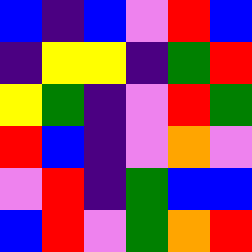[["blue", "indigo", "blue", "violet", "red", "blue"], ["indigo", "yellow", "yellow", "indigo", "green", "red"], ["yellow", "green", "indigo", "violet", "red", "green"], ["red", "blue", "indigo", "violet", "orange", "violet"], ["violet", "red", "indigo", "green", "blue", "blue"], ["blue", "red", "violet", "green", "orange", "red"]]